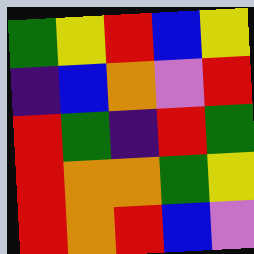[["green", "yellow", "red", "blue", "yellow"], ["indigo", "blue", "orange", "violet", "red"], ["red", "green", "indigo", "red", "green"], ["red", "orange", "orange", "green", "yellow"], ["red", "orange", "red", "blue", "violet"]]